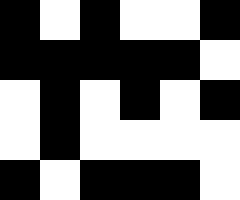[["black", "white", "black", "white", "white", "black"], ["black", "black", "black", "black", "black", "white"], ["white", "black", "white", "black", "white", "black"], ["white", "black", "white", "white", "white", "white"], ["black", "white", "black", "black", "black", "white"]]